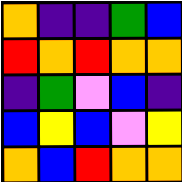[["orange", "indigo", "indigo", "green", "blue"], ["red", "orange", "red", "orange", "orange"], ["indigo", "green", "violet", "blue", "indigo"], ["blue", "yellow", "blue", "violet", "yellow"], ["orange", "blue", "red", "orange", "orange"]]